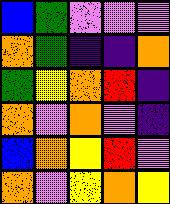[["blue", "green", "violet", "violet", "violet"], ["orange", "green", "indigo", "indigo", "orange"], ["green", "yellow", "orange", "red", "indigo"], ["orange", "violet", "orange", "violet", "indigo"], ["blue", "orange", "yellow", "red", "violet"], ["orange", "violet", "yellow", "orange", "yellow"]]